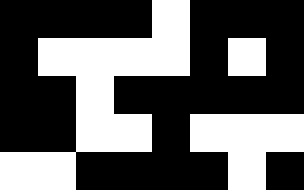[["black", "black", "black", "black", "white", "black", "black", "black"], ["black", "white", "white", "white", "white", "black", "white", "black"], ["black", "black", "white", "black", "black", "black", "black", "black"], ["black", "black", "white", "white", "black", "white", "white", "white"], ["white", "white", "black", "black", "black", "black", "white", "black"]]